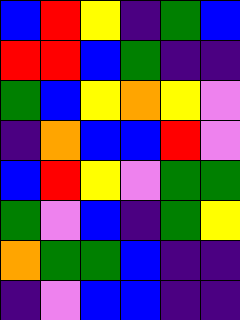[["blue", "red", "yellow", "indigo", "green", "blue"], ["red", "red", "blue", "green", "indigo", "indigo"], ["green", "blue", "yellow", "orange", "yellow", "violet"], ["indigo", "orange", "blue", "blue", "red", "violet"], ["blue", "red", "yellow", "violet", "green", "green"], ["green", "violet", "blue", "indigo", "green", "yellow"], ["orange", "green", "green", "blue", "indigo", "indigo"], ["indigo", "violet", "blue", "blue", "indigo", "indigo"]]